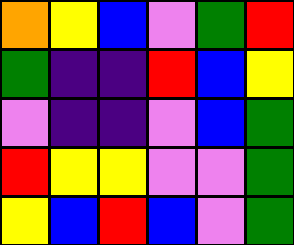[["orange", "yellow", "blue", "violet", "green", "red"], ["green", "indigo", "indigo", "red", "blue", "yellow"], ["violet", "indigo", "indigo", "violet", "blue", "green"], ["red", "yellow", "yellow", "violet", "violet", "green"], ["yellow", "blue", "red", "blue", "violet", "green"]]